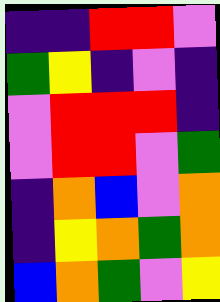[["indigo", "indigo", "red", "red", "violet"], ["green", "yellow", "indigo", "violet", "indigo"], ["violet", "red", "red", "red", "indigo"], ["violet", "red", "red", "violet", "green"], ["indigo", "orange", "blue", "violet", "orange"], ["indigo", "yellow", "orange", "green", "orange"], ["blue", "orange", "green", "violet", "yellow"]]